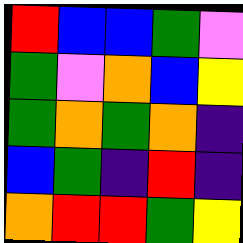[["red", "blue", "blue", "green", "violet"], ["green", "violet", "orange", "blue", "yellow"], ["green", "orange", "green", "orange", "indigo"], ["blue", "green", "indigo", "red", "indigo"], ["orange", "red", "red", "green", "yellow"]]